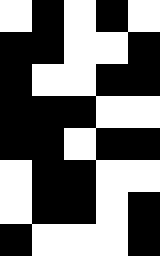[["white", "black", "white", "black", "white"], ["black", "black", "white", "white", "black"], ["black", "white", "white", "black", "black"], ["black", "black", "black", "white", "white"], ["black", "black", "white", "black", "black"], ["white", "black", "black", "white", "white"], ["white", "black", "black", "white", "black"], ["black", "white", "white", "white", "black"]]